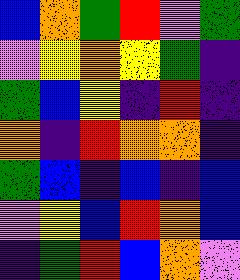[["blue", "orange", "green", "red", "violet", "green"], ["violet", "yellow", "orange", "yellow", "green", "indigo"], ["green", "blue", "yellow", "indigo", "red", "indigo"], ["orange", "indigo", "red", "orange", "orange", "indigo"], ["green", "blue", "indigo", "blue", "indigo", "blue"], ["violet", "yellow", "blue", "red", "orange", "blue"], ["indigo", "green", "red", "blue", "orange", "violet"]]